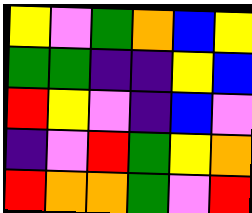[["yellow", "violet", "green", "orange", "blue", "yellow"], ["green", "green", "indigo", "indigo", "yellow", "blue"], ["red", "yellow", "violet", "indigo", "blue", "violet"], ["indigo", "violet", "red", "green", "yellow", "orange"], ["red", "orange", "orange", "green", "violet", "red"]]